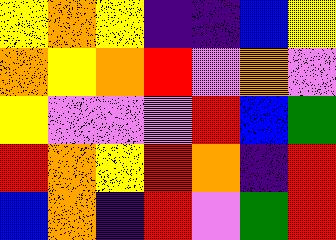[["yellow", "orange", "yellow", "indigo", "indigo", "blue", "yellow"], ["orange", "yellow", "orange", "red", "violet", "orange", "violet"], ["yellow", "violet", "violet", "violet", "red", "blue", "green"], ["red", "orange", "yellow", "red", "orange", "indigo", "red"], ["blue", "orange", "indigo", "red", "violet", "green", "red"]]